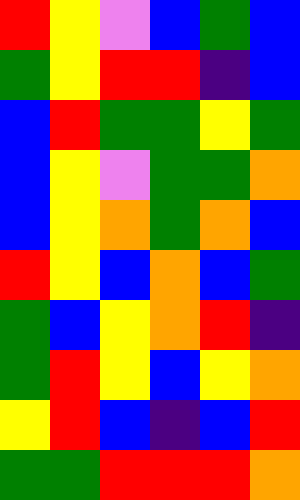[["red", "yellow", "violet", "blue", "green", "blue"], ["green", "yellow", "red", "red", "indigo", "blue"], ["blue", "red", "green", "green", "yellow", "green"], ["blue", "yellow", "violet", "green", "green", "orange"], ["blue", "yellow", "orange", "green", "orange", "blue"], ["red", "yellow", "blue", "orange", "blue", "green"], ["green", "blue", "yellow", "orange", "red", "indigo"], ["green", "red", "yellow", "blue", "yellow", "orange"], ["yellow", "red", "blue", "indigo", "blue", "red"], ["green", "green", "red", "red", "red", "orange"]]